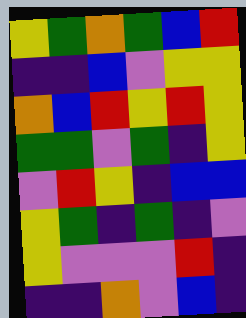[["yellow", "green", "orange", "green", "blue", "red"], ["indigo", "indigo", "blue", "violet", "yellow", "yellow"], ["orange", "blue", "red", "yellow", "red", "yellow"], ["green", "green", "violet", "green", "indigo", "yellow"], ["violet", "red", "yellow", "indigo", "blue", "blue"], ["yellow", "green", "indigo", "green", "indigo", "violet"], ["yellow", "violet", "violet", "violet", "red", "indigo"], ["indigo", "indigo", "orange", "violet", "blue", "indigo"]]